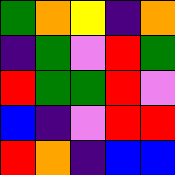[["green", "orange", "yellow", "indigo", "orange"], ["indigo", "green", "violet", "red", "green"], ["red", "green", "green", "red", "violet"], ["blue", "indigo", "violet", "red", "red"], ["red", "orange", "indigo", "blue", "blue"]]